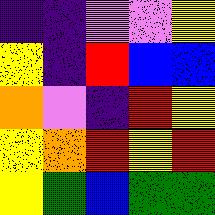[["indigo", "indigo", "violet", "violet", "yellow"], ["yellow", "indigo", "red", "blue", "blue"], ["orange", "violet", "indigo", "red", "yellow"], ["yellow", "orange", "red", "yellow", "red"], ["yellow", "green", "blue", "green", "green"]]